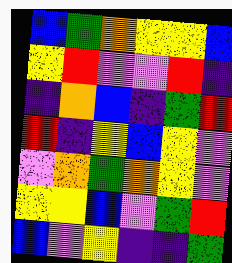[["blue", "green", "orange", "yellow", "yellow", "blue"], ["yellow", "red", "violet", "violet", "red", "indigo"], ["indigo", "orange", "blue", "indigo", "green", "red"], ["red", "indigo", "yellow", "blue", "yellow", "violet"], ["violet", "orange", "green", "orange", "yellow", "violet"], ["yellow", "yellow", "blue", "violet", "green", "red"], ["blue", "violet", "yellow", "indigo", "indigo", "green"]]